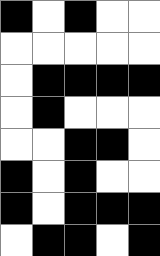[["black", "white", "black", "white", "white"], ["white", "white", "white", "white", "white"], ["white", "black", "black", "black", "black"], ["white", "black", "white", "white", "white"], ["white", "white", "black", "black", "white"], ["black", "white", "black", "white", "white"], ["black", "white", "black", "black", "black"], ["white", "black", "black", "white", "black"]]